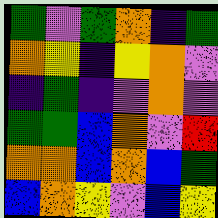[["green", "violet", "green", "orange", "indigo", "green"], ["orange", "yellow", "indigo", "yellow", "orange", "violet"], ["indigo", "green", "indigo", "violet", "orange", "violet"], ["green", "green", "blue", "orange", "violet", "red"], ["orange", "orange", "blue", "orange", "blue", "green"], ["blue", "orange", "yellow", "violet", "blue", "yellow"]]